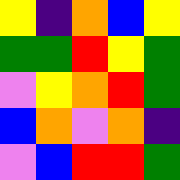[["yellow", "indigo", "orange", "blue", "yellow"], ["green", "green", "red", "yellow", "green"], ["violet", "yellow", "orange", "red", "green"], ["blue", "orange", "violet", "orange", "indigo"], ["violet", "blue", "red", "red", "green"]]